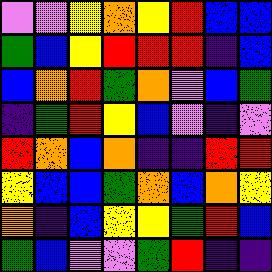[["violet", "violet", "yellow", "orange", "yellow", "red", "blue", "blue"], ["green", "blue", "yellow", "red", "red", "red", "indigo", "blue"], ["blue", "orange", "red", "green", "orange", "violet", "blue", "green"], ["indigo", "green", "red", "yellow", "blue", "violet", "indigo", "violet"], ["red", "orange", "blue", "orange", "indigo", "indigo", "red", "red"], ["yellow", "blue", "blue", "green", "orange", "blue", "orange", "yellow"], ["orange", "indigo", "blue", "yellow", "yellow", "green", "red", "blue"], ["green", "blue", "violet", "violet", "green", "red", "indigo", "indigo"]]